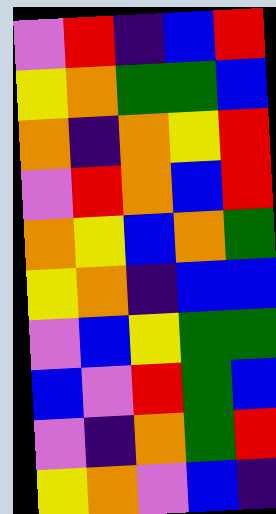[["violet", "red", "indigo", "blue", "red"], ["yellow", "orange", "green", "green", "blue"], ["orange", "indigo", "orange", "yellow", "red"], ["violet", "red", "orange", "blue", "red"], ["orange", "yellow", "blue", "orange", "green"], ["yellow", "orange", "indigo", "blue", "blue"], ["violet", "blue", "yellow", "green", "green"], ["blue", "violet", "red", "green", "blue"], ["violet", "indigo", "orange", "green", "red"], ["yellow", "orange", "violet", "blue", "indigo"]]